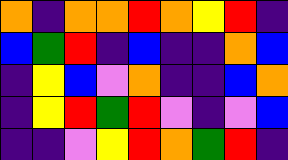[["orange", "indigo", "orange", "orange", "red", "orange", "yellow", "red", "indigo"], ["blue", "green", "red", "indigo", "blue", "indigo", "indigo", "orange", "blue"], ["indigo", "yellow", "blue", "violet", "orange", "indigo", "indigo", "blue", "orange"], ["indigo", "yellow", "red", "green", "red", "violet", "indigo", "violet", "blue"], ["indigo", "indigo", "violet", "yellow", "red", "orange", "green", "red", "indigo"]]